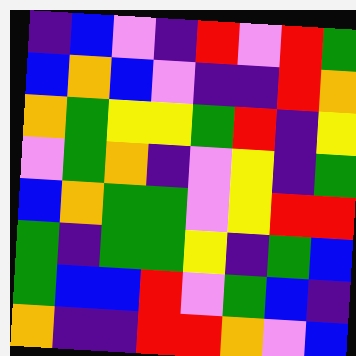[["indigo", "blue", "violet", "indigo", "red", "violet", "red", "green"], ["blue", "orange", "blue", "violet", "indigo", "indigo", "red", "orange"], ["orange", "green", "yellow", "yellow", "green", "red", "indigo", "yellow"], ["violet", "green", "orange", "indigo", "violet", "yellow", "indigo", "green"], ["blue", "orange", "green", "green", "violet", "yellow", "red", "red"], ["green", "indigo", "green", "green", "yellow", "indigo", "green", "blue"], ["green", "blue", "blue", "red", "violet", "green", "blue", "indigo"], ["orange", "indigo", "indigo", "red", "red", "orange", "violet", "blue"]]